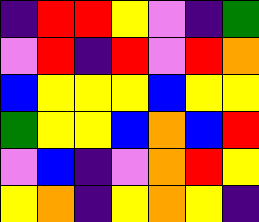[["indigo", "red", "red", "yellow", "violet", "indigo", "green"], ["violet", "red", "indigo", "red", "violet", "red", "orange"], ["blue", "yellow", "yellow", "yellow", "blue", "yellow", "yellow"], ["green", "yellow", "yellow", "blue", "orange", "blue", "red"], ["violet", "blue", "indigo", "violet", "orange", "red", "yellow"], ["yellow", "orange", "indigo", "yellow", "orange", "yellow", "indigo"]]